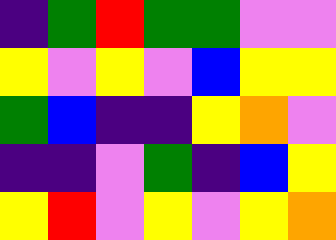[["indigo", "green", "red", "green", "green", "violet", "violet"], ["yellow", "violet", "yellow", "violet", "blue", "yellow", "yellow"], ["green", "blue", "indigo", "indigo", "yellow", "orange", "violet"], ["indigo", "indigo", "violet", "green", "indigo", "blue", "yellow"], ["yellow", "red", "violet", "yellow", "violet", "yellow", "orange"]]